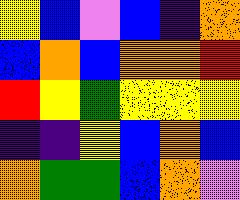[["yellow", "blue", "violet", "blue", "indigo", "orange"], ["blue", "orange", "blue", "orange", "orange", "red"], ["red", "yellow", "green", "yellow", "yellow", "yellow"], ["indigo", "indigo", "yellow", "blue", "orange", "blue"], ["orange", "green", "green", "blue", "orange", "violet"]]